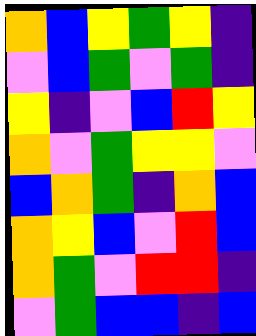[["orange", "blue", "yellow", "green", "yellow", "indigo"], ["violet", "blue", "green", "violet", "green", "indigo"], ["yellow", "indigo", "violet", "blue", "red", "yellow"], ["orange", "violet", "green", "yellow", "yellow", "violet"], ["blue", "orange", "green", "indigo", "orange", "blue"], ["orange", "yellow", "blue", "violet", "red", "blue"], ["orange", "green", "violet", "red", "red", "indigo"], ["violet", "green", "blue", "blue", "indigo", "blue"]]